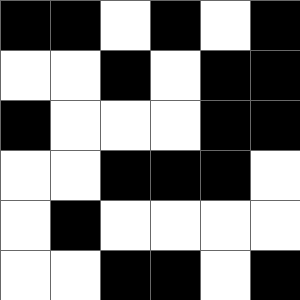[["black", "black", "white", "black", "white", "black"], ["white", "white", "black", "white", "black", "black"], ["black", "white", "white", "white", "black", "black"], ["white", "white", "black", "black", "black", "white"], ["white", "black", "white", "white", "white", "white"], ["white", "white", "black", "black", "white", "black"]]